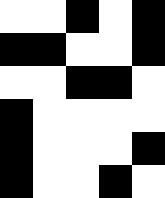[["white", "white", "black", "white", "black"], ["black", "black", "white", "white", "black"], ["white", "white", "black", "black", "white"], ["black", "white", "white", "white", "white"], ["black", "white", "white", "white", "black"], ["black", "white", "white", "black", "white"]]